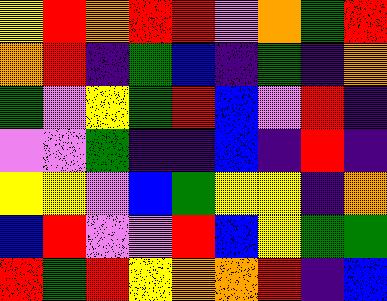[["yellow", "red", "orange", "red", "red", "violet", "orange", "green", "red"], ["orange", "red", "indigo", "green", "blue", "indigo", "green", "indigo", "orange"], ["green", "violet", "yellow", "green", "red", "blue", "violet", "red", "indigo"], ["violet", "violet", "green", "indigo", "indigo", "blue", "indigo", "red", "indigo"], ["yellow", "yellow", "violet", "blue", "green", "yellow", "yellow", "indigo", "orange"], ["blue", "red", "violet", "violet", "red", "blue", "yellow", "green", "green"], ["red", "green", "red", "yellow", "orange", "orange", "red", "indigo", "blue"]]